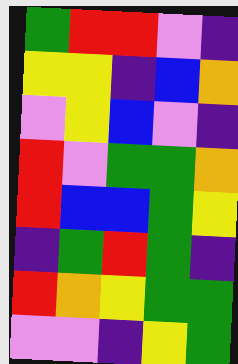[["green", "red", "red", "violet", "indigo"], ["yellow", "yellow", "indigo", "blue", "orange"], ["violet", "yellow", "blue", "violet", "indigo"], ["red", "violet", "green", "green", "orange"], ["red", "blue", "blue", "green", "yellow"], ["indigo", "green", "red", "green", "indigo"], ["red", "orange", "yellow", "green", "green"], ["violet", "violet", "indigo", "yellow", "green"]]